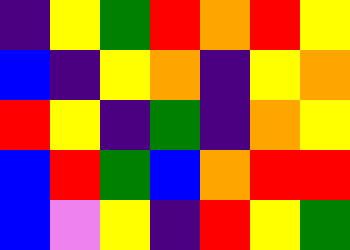[["indigo", "yellow", "green", "red", "orange", "red", "yellow"], ["blue", "indigo", "yellow", "orange", "indigo", "yellow", "orange"], ["red", "yellow", "indigo", "green", "indigo", "orange", "yellow"], ["blue", "red", "green", "blue", "orange", "red", "red"], ["blue", "violet", "yellow", "indigo", "red", "yellow", "green"]]